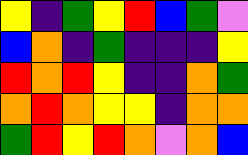[["yellow", "indigo", "green", "yellow", "red", "blue", "green", "violet"], ["blue", "orange", "indigo", "green", "indigo", "indigo", "indigo", "yellow"], ["red", "orange", "red", "yellow", "indigo", "indigo", "orange", "green"], ["orange", "red", "orange", "yellow", "yellow", "indigo", "orange", "orange"], ["green", "red", "yellow", "red", "orange", "violet", "orange", "blue"]]